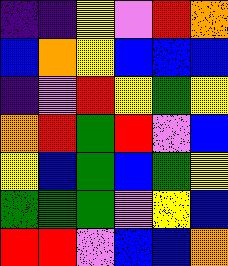[["indigo", "indigo", "yellow", "violet", "red", "orange"], ["blue", "orange", "yellow", "blue", "blue", "blue"], ["indigo", "violet", "red", "yellow", "green", "yellow"], ["orange", "red", "green", "red", "violet", "blue"], ["yellow", "blue", "green", "blue", "green", "yellow"], ["green", "green", "green", "violet", "yellow", "blue"], ["red", "red", "violet", "blue", "blue", "orange"]]